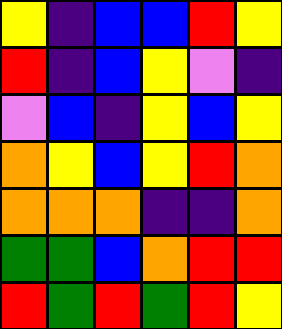[["yellow", "indigo", "blue", "blue", "red", "yellow"], ["red", "indigo", "blue", "yellow", "violet", "indigo"], ["violet", "blue", "indigo", "yellow", "blue", "yellow"], ["orange", "yellow", "blue", "yellow", "red", "orange"], ["orange", "orange", "orange", "indigo", "indigo", "orange"], ["green", "green", "blue", "orange", "red", "red"], ["red", "green", "red", "green", "red", "yellow"]]